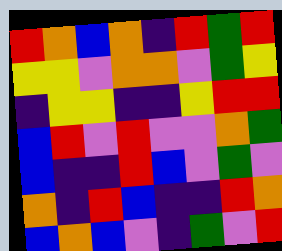[["red", "orange", "blue", "orange", "indigo", "red", "green", "red"], ["yellow", "yellow", "violet", "orange", "orange", "violet", "green", "yellow"], ["indigo", "yellow", "yellow", "indigo", "indigo", "yellow", "red", "red"], ["blue", "red", "violet", "red", "violet", "violet", "orange", "green"], ["blue", "indigo", "indigo", "red", "blue", "violet", "green", "violet"], ["orange", "indigo", "red", "blue", "indigo", "indigo", "red", "orange"], ["blue", "orange", "blue", "violet", "indigo", "green", "violet", "red"]]